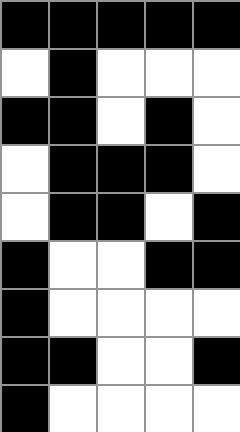[["black", "black", "black", "black", "black"], ["white", "black", "white", "white", "white"], ["black", "black", "white", "black", "white"], ["white", "black", "black", "black", "white"], ["white", "black", "black", "white", "black"], ["black", "white", "white", "black", "black"], ["black", "white", "white", "white", "white"], ["black", "black", "white", "white", "black"], ["black", "white", "white", "white", "white"]]